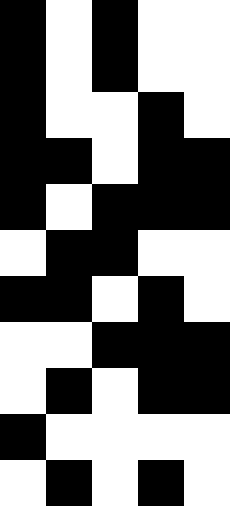[["black", "white", "black", "white", "white"], ["black", "white", "black", "white", "white"], ["black", "white", "white", "black", "white"], ["black", "black", "white", "black", "black"], ["black", "white", "black", "black", "black"], ["white", "black", "black", "white", "white"], ["black", "black", "white", "black", "white"], ["white", "white", "black", "black", "black"], ["white", "black", "white", "black", "black"], ["black", "white", "white", "white", "white"], ["white", "black", "white", "black", "white"]]